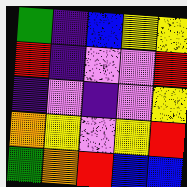[["green", "indigo", "blue", "yellow", "yellow"], ["red", "indigo", "violet", "violet", "red"], ["indigo", "violet", "indigo", "violet", "yellow"], ["orange", "yellow", "violet", "yellow", "red"], ["green", "orange", "red", "blue", "blue"]]